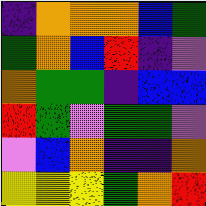[["indigo", "orange", "orange", "orange", "blue", "green"], ["green", "orange", "blue", "red", "indigo", "violet"], ["orange", "green", "green", "indigo", "blue", "blue"], ["red", "green", "violet", "green", "green", "violet"], ["violet", "blue", "orange", "indigo", "indigo", "orange"], ["yellow", "yellow", "yellow", "green", "orange", "red"]]